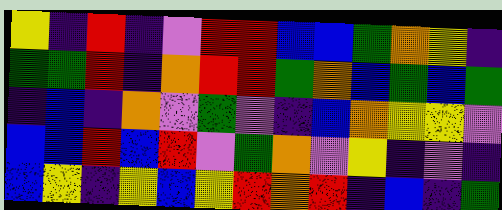[["yellow", "indigo", "red", "indigo", "violet", "red", "red", "blue", "blue", "green", "orange", "yellow", "indigo"], ["green", "green", "red", "indigo", "orange", "red", "red", "green", "orange", "blue", "green", "blue", "green"], ["indigo", "blue", "indigo", "orange", "violet", "green", "violet", "indigo", "blue", "orange", "yellow", "yellow", "violet"], ["blue", "blue", "red", "blue", "red", "violet", "green", "orange", "violet", "yellow", "indigo", "violet", "indigo"], ["blue", "yellow", "indigo", "yellow", "blue", "yellow", "red", "orange", "red", "indigo", "blue", "indigo", "green"]]